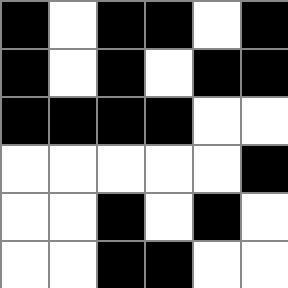[["black", "white", "black", "black", "white", "black"], ["black", "white", "black", "white", "black", "black"], ["black", "black", "black", "black", "white", "white"], ["white", "white", "white", "white", "white", "black"], ["white", "white", "black", "white", "black", "white"], ["white", "white", "black", "black", "white", "white"]]